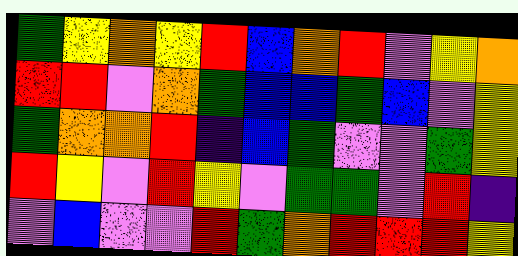[["green", "yellow", "orange", "yellow", "red", "blue", "orange", "red", "violet", "yellow", "orange"], ["red", "red", "violet", "orange", "green", "blue", "blue", "green", "blue", "violet", "yellow"], ["green", "orange", "orange", "red", "indigo", "blue", "green", "violet", "violet", "green", "yellow"], ["red", "yellow", "violet", "red", "yellow", "violet", "green", "green", "violet", "red", "indigo"], ["violet", "blue", "violet", "violet", "red", "green", "orange", "red", "red", "red", "yellow"]]